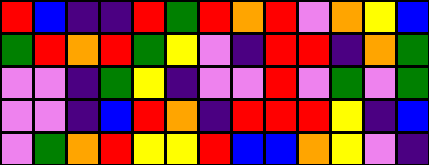[["red", "blue", "indigo", "indigo", "red", "green", "red", "orange", "red", "violet", "orange", "yellow", "blue"], ["green", "red", "orange", "red", "green", "yellow", "violet", "indigo", "red", "red", "indigo", "orange", "green"], ["violet", "violet", "indigo", "green", "yellow", "indigo", "violet", "violet", "red", "violet", "green", "violet", "green"], ["violet", "violet", "indigo", "blue", "red", "orange", "indigo", "red", "red", "red", "yellow", "indigo", "blue"], ["violet", "green", "orange", "red", "yellow", "yellow", "red", "blue", "blue", "orange", "yellow", "violet", "indigo"]]